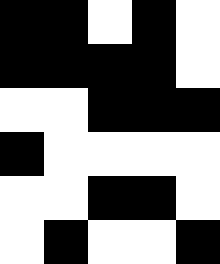[["black", "black", "white", "black", "white"], ["black", "black", "black", "black", "white"], ["white", "white", "black", "black", "black"], ["black", "white", "white", "white", "white"], ["white", "white", "black", "black", "white"], ["white", "black", "white", "white", "black"]]